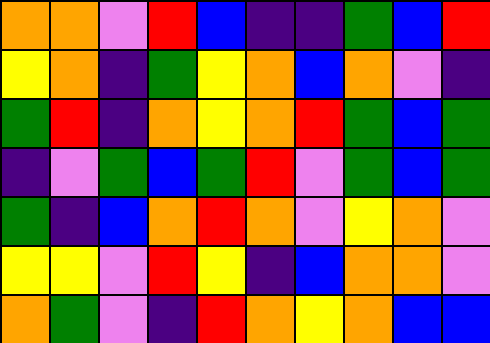[["orange", "orange", "violet", "red", "blue", "indigo", "indigo", "green", "blue", "red"], ["yellow", "orange", "indigo", "green", "yellow", "orange", "blue", "orange", "violet", "indigo"], ["green", "red", "indigo", "orange", "yellow", "orange", "red", "green", "blue", "green"], ["indigo", "violet", "green", "blue", "green", "red", "violet", "green", "blue", "green"], ["green", "indigo", "blue", "orange", "red", "orange", "violet", "yellow", "orange", "violet"], ["yellow", "yellow", "violet", "red", "yellow", "indigo", "blue", "orange", "orange", "violet"], ["orange", "green", "violet", "indigo", "red", "orange", "yellow", "orange", "blue", "blue"]]